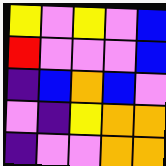[["yellow", "violet", "yellow", "violet", "blue"], ["red", "violet", "violet", "violet", "blue"], ["indigo", "blue", "orange", "blue", "violet"], ["violet", "indigo", "yellow", "orange", "orange"], ["indigo", "violet", "violet", "orange", "orange"]]